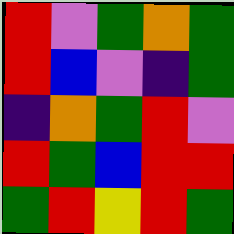[["red", "violet", "green", "orange", "green"], ["red", "blue", "violet", "indigo", "green"], ["indigo", "orange", "green", "red", "violet"], ["red", "green", "blue", "red", "red"], ["green", "red", "yellow", "red", "green"]]